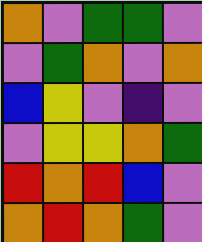[["orange", "violet", "green", "green", "violet"], ["violet", "green", "orange", "violet", "orange"], ["blue", "yellow", "violet", "indigo", "violet"], ["violet", "yellow", "yellow", "orange", "green"], ["red", "orange", "red", "blue", "violet"], ["orange", "red", "orange", "green", "violet"]]